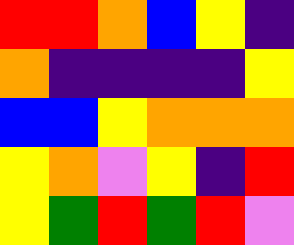[["red", "red", "orange", "blue", "yellow", "indigo"], ["orange", "indigo", "indigo", "indigo", "indigo", "yellow"], ["blue", "blue", "yellow", "orange", "orange", "orange"], ["yellow", "orange", "violet", "yellow", "indigo", "red"], ["yellow", "green", "red", "green", "red", "violet"]]